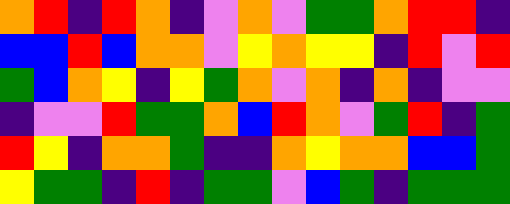[["orange", "red", "indigo", "red", "orange", "indigo", "violet", "orange", "violet", "green", "green", "orange", "red", "red", "indigo"], ["blue", "blue", "red", "blue", "orange", "orange", "violet", "yellow", "orange", "yellow", "yellow", "indigo", "red", "violet", "red"], ["green", "blue", "orange", "yellow", "indigo", "yellow", "green", "orange", "violet", "orange", "indigo", "orange", "indigo", "violet", "violet"], ["indigo", "violet", "violet", "red", "green", "green", "orange", "blue", "red", "orange", "violet", "green", "red", "indigo", "green"], ["red", "yellow", "indigo", "orange", "orange", "green", "indigo", "indigo", "orange", "yellow", "orange", "orange", "blue", "blue", "green"], ["yellow", "green", "green", "indigo", "red", "indigo", "green", "green", "violet", "blue", "green", "indigo", "green", "green", "green"]]